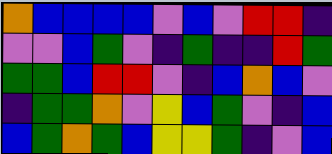[["orange", "blue", "blue", "blue", "blue", "violet", "blue", "violet", "red", "red", "indigo"], ["violet", "violet", "blue", "green", "violet", "indigo", "green", "indigo", "indigo", "red", "green"], ["green", "green", "blue", "red", "red", "violet", "indigo", "blue", "orange", "blue", "violet"], ["indigo", "green", "green", "orange", "violet", "yellow", "blue", "green", "violet", "indigo", "blue"], ["blue", "green", "orange", "green", "blue", "yellow", "yellow", "green", "indigo", "violet", "blue"]]